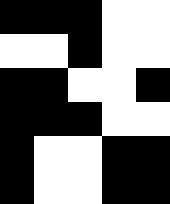[["black", "black", "black", "white", "white"], ["white", "white", "black", "white", "white"], ["black", "black", "white", "white", "black"], ["black", "black", "black", "white", "white"], ["black", "white", "white", "black", "black"], ["black", "white", "white", "black", "black"]]